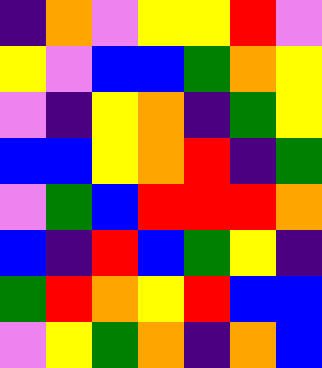[["indigo", "orange", "violet", "yellow", "yellow", "red", "violet"], ["yellow", "violet", "blue", "blue", "green", "orange", "yellow"], ["violet", "indigo", "yellow", "orange", "indigo", "green", "yellow"], ["blue", "blue", "yellow", "orange", "red", "indigo", "green"], ["violet", "green", "blue", "red", "red", "red", "orange"], ["blue", "indigo", "red", "blue", "green", "yellow", "indigo"], ["green", "red", "orange", "yellow", "red", "blue", "blue"], ["violet", "yellow", "green", "orange", "indigo", "orange", "blue"]]